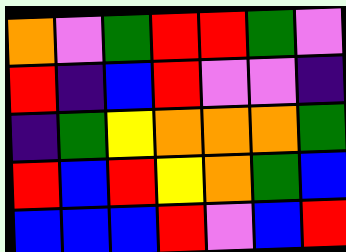[["orange", "violet", "green", "red", "red", "green", "violet"], ["red", "indigo", "blue", "red", "violet", "violet", "indigo"], ["indigo", "green", "yellow", "orange", "orange", "orange", "green"], ["red", "blue", "red", "yellow", "orange", "green", "blue"], ["blue", "blue", "blue", "red", "violet", "blue", "red"]]